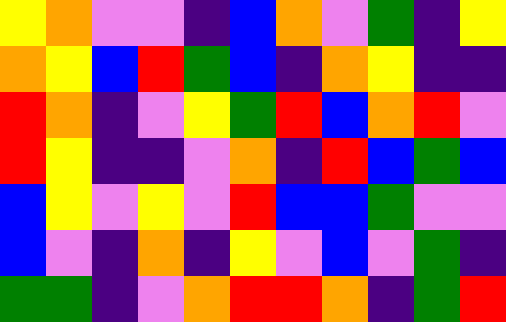[["yellow", "orange", "violet", "violet", "indigo", "blue", "orange", "violet", "green", "indigo", "yellow"], ["orange", "yellow", "blue", "red", "green", "blue", "indigo", "orange", "yellow", "indigo", "indigo"], ["red", "orange", "indigo", "violet", "yellow", "green", "red", "blue", "orange", "red", "violet"], ["red", "yellow", "indigo", "indigo", "violet", "orange", "indigo", "red", "blue", "green", "blue"], ["blue", "yellow", "violet", "yellow", "violet", "red", "blue", "blue", "green", "violet", "violet"], ["blue", "violet", "indigo", "orange", "indigo", "yellow", "violet", "blue", "violet", "green", "indigo"], ["green", "green", "indigo", "violet", "orange", "red", "red", "orange", "indigo", "green", "red"]]